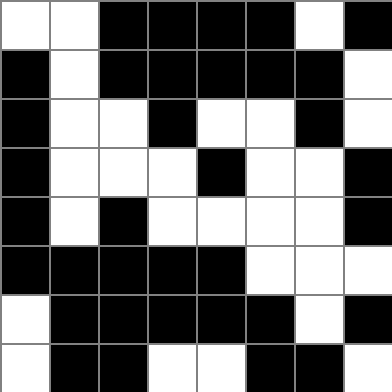[["white", "white", "black", "black", "black", "black", "white", "black"], ["black", "white", "black", "black", "black", "black", "black", "white"], ["black", "white", "white", "black", "white", "white", "black", "white"], ["black", "white", "white", "white", "black", "white", "white", "black"], ["black", "white", "black", "white", "white", "white", "white", "black"], ["black", "black", "black", "black", "black", "white", "white", "white"], ["white", "black", "black", "black", "black", "black", "white", "black"], ["white", "black", "black", "white", "white", "black", "black", "white"]]